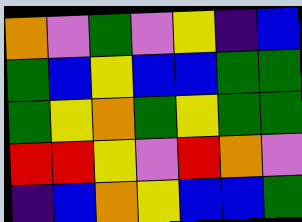[["orange", "violet", "green", "violet", "yellow", "indigo", "blue"], ["green", "blue", "yellow", "blue", "blue", "green", "green"], ["green", "yellow", "orange", "green", "yellow", "green", "green"], ["red", "red", "yellow", "violet", "red", "orange", "violet"], ["indigo", "blue", "orange", "yellow", "blue", "blue", "green"]]